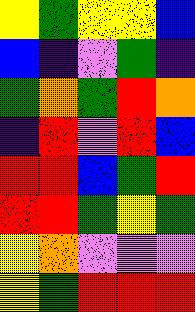[["yellow", "green", "yellow", "yellow", "blue"], ["blue", "indigo", "violet", "green", "indigo"], ["green", "orange", "green", "red", "orange"], ["indigo", "red", "violet", "red", "blue"], ["red", "red", "blue", "green", "red"], ["red", "red", "green", "yellow", "green"], ["yellow", "orange", "violet", "violet", "violet"], ["yellow", "green", "red", "red", "red"]]